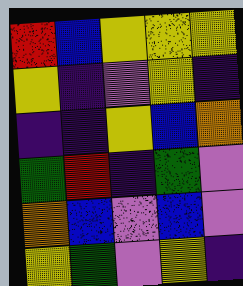[["red", "blue", "yellow", "yellow", "yellow"], ["yellow", "indigo", "violet", "yellow", "indigo"], ["indigo", "indigo", "yellow", "blue", "orange"], ["green", "red", "indigo", "green", "violet"], ["orange", "blue", "violet", "blue", "violet"], ["yellow", "green", "violet", "yellow", "indigo"]]